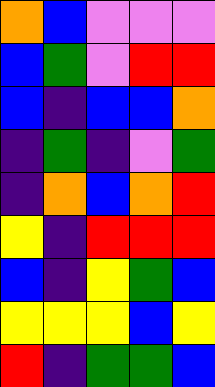[["orange", "blue", "violet", "violet", "violet"], ["blue", "green", "violet", "red", "red"], ["blue", "indigo", "blue", "blue", "orange"], ["indigo", "green", "indigo", "violet", "green"], ["indigo", "orange", "blue", "orange", "red"], ["yellow", "indigo", "red", "red", "red"], ["blue", "indigo", "yellow", "green", "blue"], ["yellow", "yellow", "yellow", "blue", "yellow"], ["red", "indigo", "green", "green", "blue"]]